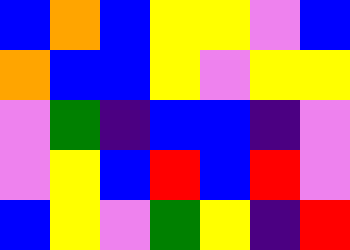[["blue", "orange", "blue", "yellow", "yellow", "violet", "blue"], ["orange", "blue", "blue", "yellow", "violet", "yellow", "yellow"], ["violet", "green", "indigo", "blue", "blue", "indigo", "violet"], ["violet", "yellow", "blue", "red", "blue", "red", "violet"], ["blue", "yellow", "violet", "green", "yellow", "indigo", "red"]]